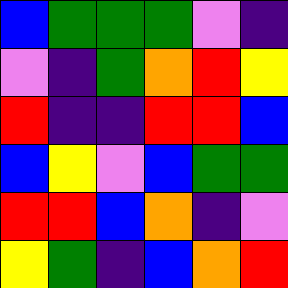[["blue", "green", "green", "green", "violet", "indigo"], ["violet", "indigo", "green", "orange", "red", "yellow"], ["red", "indigo", "indigo", "red", "red", "blue"], ["blue", "yellow", "violet", "blue", "green", "green"], ["red", "red", "blue", "orange", "indigo", "violet"], ["yellow", "green", "indigo", "blue", "orange", "red"]]